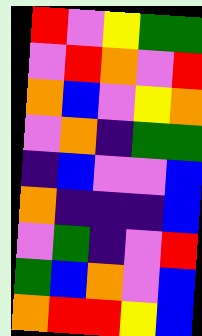[["red", "violet", "yellow", "green", "green"], ["violet", "red", "orange", "violet", "red"], ["orange", "blue", "violet", "yellow", "orange"], ["violet", "orange", "indigo", "green", "green"], ["indigo", "blue", "violet", "violet", "blue"], ["orange", "indigo", "indigo", "indigo", "blue"], ["violet", "green", "indigo", "violet", "red"], ["green", "blue", "orange", "violet", "blue"], ["orange", "red", "red", "yellow", "blue"]]